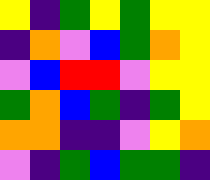[["yellow", "indigo", "green", "yellow", "green", "yellow", "yellow"], ["indigo", "orange", "violet", "blue", "green", "orange", "yellow"], ["violet", "blue", "red", "red", "violet", "yellow", "yellow"], ["green", "orange", "blue", "green", "indigo", "green", "yellow"], ["orange", "orange", "indigo", "indigo", "violet", "yellow", "orange"], ["violet", "indigo", "green", "blue", "green", "green", "indigo"]]